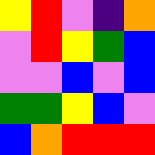[["yellow", "red", "violet", "indigo", "orange"], ["violet", "red", "yellow", "green", "blue"], ["violet", "violet", "blue", "violet", "blue"], ["green", "green", "yellow", "blue", "violet"], ["blue", "orange", "red", "red", "red"]]